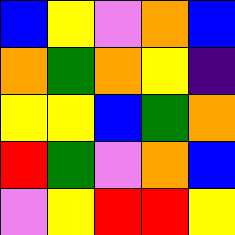[["blue", "yellow", "violet", "orange", "blue"], ["orange", "green", "orange", "yellow", "indigo"], ["yellow", "yellow", "blue", "green", "orange"], ["red", "green", "violet", "orange", "blue"], ["violet", "yellow", "red", "red", "yellow"]]